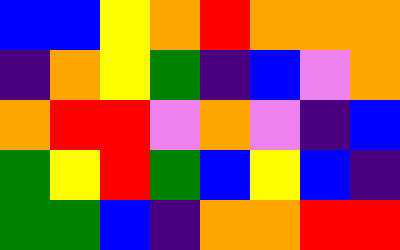[["blue", "blue", "yellow", "orange", "red", "orange", "orange", "orange"], ["indigo", "orange", "yellow", "green", "indigo", "blue", "violet", "orange"], ["orange", "red", "red", "violet", "orange", "violet", "indigo", "blue"], ["green", "yellow", "red", "green", "blue", "yellow", "blue", "indigo"], ["green", "green", "blue", "indigo", "orange", "orange", "red", "red"]]